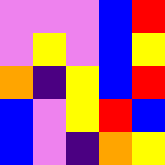[["violet", "violet", "violet", "blue", "red"], ["violet", "yellow", "violet", "blue", "yellow"], ["orange", "indigo", "yellow", "blue", "red"], ["blue", "violet", "yellow", "red", "blue"], ["blue", "violet", "indigo", "orange", "yellow"]]